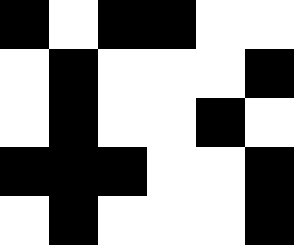[["black", "white", "black", "black", "white", "white"], ["white", "black", "white", "white", "white", "black"], ["white", "black", "white", "white", "black", "white"], ["black", "black", "black", "white", "white", "black"], ["white", "black", "white", "white", "white", "black"]]